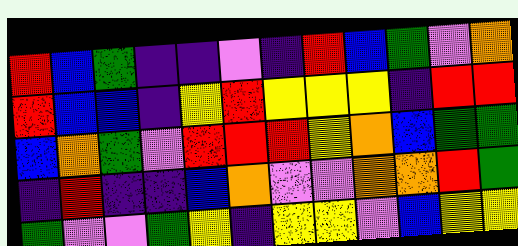[["red", "blue", "green", "indigo", "indigo", "violet", "indigo", "red", "blue", "green", "violet", "orange"], ["red", "blue", "blue", "indigo", "yellow", "red", "yellow", "yellow", "yellow", "indigo", "red", "red"], ["blue", "orange", "green", "violet", "red", "red", "red", "yellow", "orange", "blue", "green", "green"], ["indigo", "red", "indigo", "indigo", "blue", "orange", "violet", "violet", "orange", "orange", "red", "green"], ["green", "violet", "violet", "green", "yellow", "indigo", "yellow", "yellow", "violet", "blue", "yellow", "yellow"]]